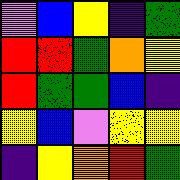[["violet", "blue", "yellow", "indigo", "green"], ["red", "red", "green", "orange", "yellow"], ["red", "green", "green", "blue", "indigo"], ["yellow", "blue", "violet", "yellow", "yellow"], ["indigo", "yellow", "orange", "red", "green"]]